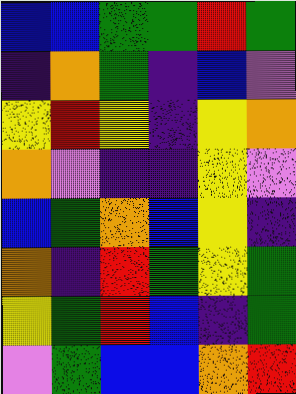[["blue", "blue", "green", "green", "red", "green"], ["indigo", "orange", "green", "indigo", "blue", "violet"], ["yellow", "red", "yellow", "indigo", "yellow", "orange"], ["orange", "violet", "indigo", "indigo", "yellow", "violet"], ["blue", "green", "orange", "blue", "yellow", "indigo"], ["orange", "indigo", "red", "green", "yellow", "green"], ["yellow", "green", "red", "blue", "indigo", "green"], ["violet", "green", "blue", "blue", "orange", "red"]]